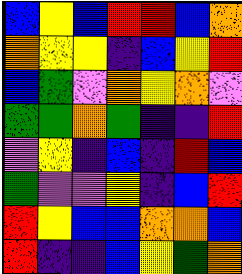[["blue", "yellow", "blue", "red", "red", "blue", "orange"], ["orange", "yellow", "yellow", "indigo", "blue", "yellow", "red"], ["blue", "green", "violet", "orange", "yellow", "orange", "violet"], ["green", "green", "orange", "green", "indigo", "indigo", "red"], ["violet", "yellow", "indigo", "blue", "indigo", "red", "blue"], ["green", "violet", "violet", "yellow", "indigo", "blue", "red"], ["red", "yellow", "blue", "blue", "orange", "orange", "blue"], ["red", "indigo", "indigo", "blue", "yellow", "green", "orange"]]